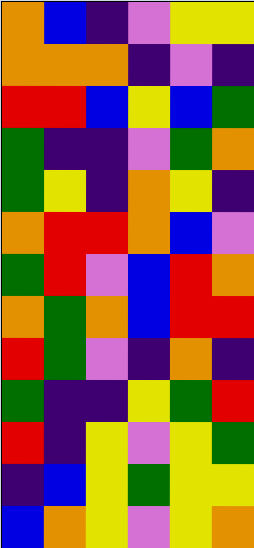[["orange", "blue", "indigo", "violet", "yellow", "yellow"], ["orange", "orange", "orange", "indigo", "violet", "indigo"], ["red", "red", "blue", "yellow", "blue", "green"], ["green", "indigo", "indigo", "violet", "green", "orange"], ["green", "yellow", "indigo", "orange", "yellow", "indigo"], ["orange", "red", "red", "orange", "blue", "violet"], ["green", "red", "violet", "blue", "red", "orange"], ["orange", "green", "orange", "blue", "red", "red"], ["red", "green", "violet", "indigo", "orange", "indigo"], ["green", "indigo", "indigo", "yellow", "green", "red"], ["red", "indigo", "yellow", "violet", "yellow", "green"], ["indigo", "blue", "yellow", "green", "yellow", "yellow"], ["blue", "orange", "yellow", "violet", "yellow", "orange"]]